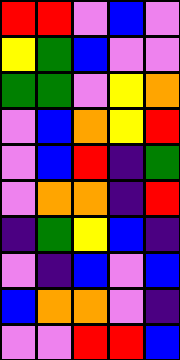[["red", "red", "violet", "blue", "violet"], ["yellow", "green", "blue", "violet", "violet"], ["green", "green", "violet", "yellow", "orange"], ["violet", "blue", "orange", "yellow", "red"], ["violet", "blue", "red", "indigo", "green"], ["violet", "orange", "orange", "indigo", "red"], ["indigo", "green", "yellow", "blue", "indigo"], ["violet", "indigo", "blue", "violet", "blue"], ["blue", "orange", "orange", "violet", "indigo"], ["violet", "violet", "red", "red", "blue"]]